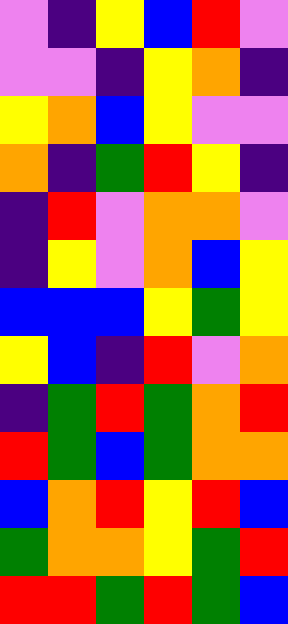[["violet", "indigo", "yellow", "blue", "red", "violet"], ["violet", "violet", "indigo", "yellow", "orange", "indigo"], ["yellow", "orange", "blue", "yellow", "violet", "violet"], ["orange", "indigo", "green", "red", "yellow", "indigo"], ["indigo", "red", "violet", "orange", "orange", "violet"], ["indigo", "yellow", "violet", "orange", "blue", "yellow"], ["blue", "blue", "blue", "yellow", "green", "yellow"], ["yellow", "blue", "indigo", "red", "violet", "orange"], ["indigo", "green", "red", "green", "orange", "red"], ["red", "green", "blue", "green", "orange", "orange"], ["blue", "orange", "red", "yellow", "red", "blue"], ["green", "orange", "orange", "yellow", "green", "red"], ["red", "red", "green", "red", "green", "blue"]]